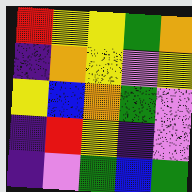[["red", "yellow", "yellow", "green", "orange"], ["indigo", "orange", "yellow", "violet", "yellow"], ["yellow", "blue", "orange", "green", "violet"], ["indigo", "red", "yellow", "indigo", "violet"], ["indigo", "violet", "green", "blue", "green"]]